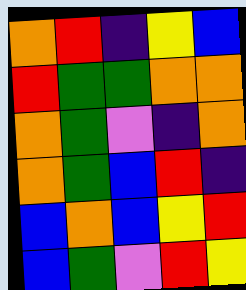[["orange", "red", "indigo", "yellow", "blue"], ["red", "green", "green", "orange", "orange"], ["orange", "green", "violet", "indigo", "orange"], ["orange", "green", "blue", "red", "indigo"], ["blue", "orange", "blue", "yellow", "red"], ["blue", "green", "violet", "red", "yellow"]]